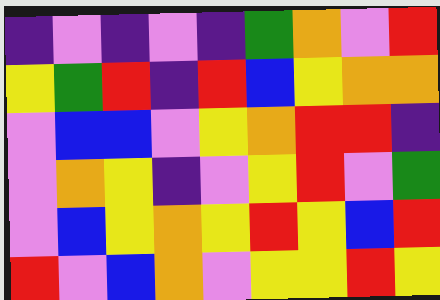[["indigo", "violet", "indigo", "violet", "indigo", "green", "orange", "violet", "red"], ["yellow", "green", "red", "indigo", "red", "blue", "yellow", "orange", "orange"], ["violet", "blue", "blue", "violet", "yellow", "orange", "red", "red", "indigo"], ["violet", "orange", "yellow", "indigo", "violet", "yellow", "red", "violet", "green"], ["violet", "blue", "yellow", "orange", "yellow", "red", "yellow", "blue", "red"], ["red", "violet", "blue", "orange", "violet", "yellow", "yellow", "red", "yellow"]]